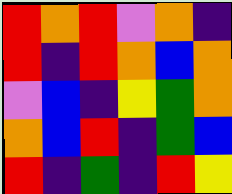[["red", "orange", "red", "violet", "orange", "indigo"], ["red", "indigo", "red", "orange", "blue", "orange"], ["violet", "blue", "indigo", "yellow", "green", "orange"], ["orange", "blue", "red", "indigo", "green", "blue"], ["red", "indigo", "green", "indigo", "red", "yellow"]]